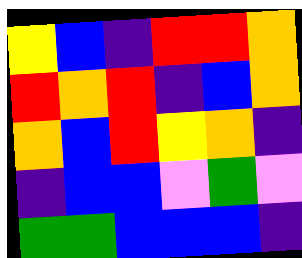[["yellow", "blue", "indigo", "red", "red", "orange"], ["red", "orange", "red", "indigo", "blue", "orange"], ["orange", "blue", "red", "yellow", "orange", "indigo"], ["indigo", "blue", "blue", "violet", "green", "violet"], ["green", "green", "blue", "blue", "blue", "indigo"]]